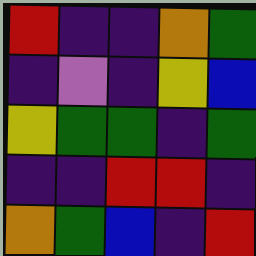[["red", "indigo", "indigo", "orange", "green"], ["indigo", "violet", "indigo", "yellow", "blue"], ["yellow", "green", "green", "indigo", "green"], ["indigo", "indigo", "red", "red", "indigo"], ["orange", "green", "blue", "indigo", "red"]]